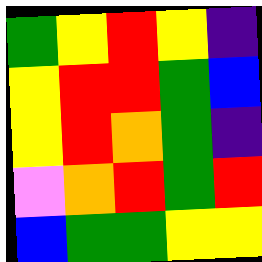[["green", "yellow", "red", "yellow", "indigo"], ["yellow", "red", "red", "green", "blue"], ["yellow", "red", "orange", "green", "indigo"], ["violet", "orange", "red", "green", "red"], ["blue", "green", "green", "yellow", "yellow"]]